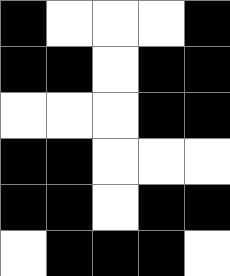[["black", "white", "white", "white", "black"], ["black", "black", "white", "black", "black"], ["white", "white", "white", "black", "black"], ["black", "black", "white", "white", "white"], ["black", "black", "white", "black", "black"], ["white", "black", "black", "black", "white"]]